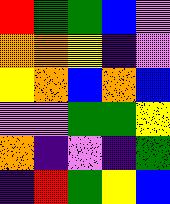[["red", "green", "green", "blue", "violet"], ["orange", "orange", "yellow", "indigo", "violet"], ["yellow", "orange", "blue", "orange", "blue"], ["violet", "violet", "green", "green", "yellow"], ["orange", "indigo", "violet", "indigo", "green"], ["indigo", "red", "green", "yellow", "blue"]]